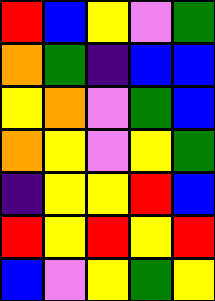[["red", "blue", "yellow", "violet", "green"], ["orange", "green", "indigo", "blue", "blue"], ["yellow", "orange", "violet", "green", "blue"], ["orange", "yellow", "violet", "yellow", "green"], ["indigo", "yellow", "yellow", "red", "blue"], ["red", "yellow", "red", "yellow", "red"], ["blue", "violet", "yellow", "green", "yellow"]]